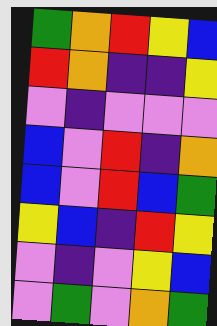[["green", "orange", "red", "yellow", "blue"], ["red", "orange", "indigo", "indigo", "yellow"], ["violet", "indigo", "violet", "violet", "violet"], ["blue", "violet", "red", "indigo", "orange"], ["blue", "violet", "red", "blue", "green"], ["yellow", "blue", "indigo", "red", "yellow"], ["violet", "indigo", "violet", "yellow", "blue"], ["violet", "green", "violet", "orange", "green"]]